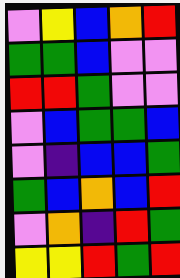[["violet", "yellow", "blue", "orange", "red"], ["green", "green", "blue", "violet", "violet"], ["red", "red", "green", "violet", "violet"], ["violet", "blue", "green", "green", "blue"], ["violet", "indigo", "blue", "blue", "green"], ["green", "blue", "orange", "blue", "red"], ["violet", "orange", "indigo", "red", "green"], ["yellow", "yellow", "red", "green", "red"]]